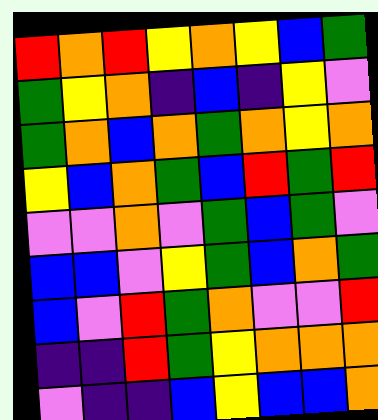[["red", "orange", "red", "yellow", "orange", "yellow", "blue", "green"], ["green", "yellow", "orange", "indigo", "blue", "indigo", "yellow", "violet"], ["green", "orange", "blue", "orange", "green", "orange", "yellow", "orange"], ["yellow", "blue", "orange", "green", "blue", "red", "green", "red"], ["violet", "violet", "orange", "violet", "green", "blue", "green", "violet"], ["blue", "blue", "violet", "yellow", "green", "blue", "orange", "green"], ["blue", "violet", "red", "green", "orange", "violet", "violet", "red"], ["indigo", "indigo", "red", "green", "yellow", "orange", "orange", "orange"], ["violet", "indigo", "indigo", "blue", "yellow", "blue", "blue", "orange"]]